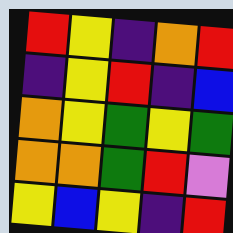[["red", "yellow", "indigo", "orange", "red"], ["indigo", "yellow", "red", "indigo", "blue"], ["orange", "yellow", "green", "yellow", "green"], ["orange", "orange", "green", "red", "violet"], ["yellow", "blue", "yellow", "indigo", "red"]]